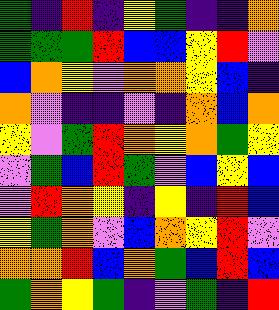[["green", "indigo", "red", "indigo", "yellow", "green", "indigo", "indigo", "orange"], ["green", "green", "green", "red", "blue", "blue", "yellow", "red", "violet"], ["blue", "orange", "yellow", "violet", "orange", "orange", "yellow", "blue", "indigo"], ["orange", "violet", "indigo", "indigo", "violet", "indigo", "orange", "blue", "orange"], ["yellow", "violet", "green", "red", "orange", "yellow", "orange", "green", "yellow"], ["violet", "green", "blue", "red", "green", "violet", "blue", "yellow", "blue"], ["violet", "red", "orange", "yellow", "indigo", "yellow", "indigo", "red", "blue"], ["yellow", "green", "orange", "violet", "blue", "orange", "yellow", "red", "violet"], ["orange", "orange", "red", "blue", "orange", "green", "blue", "red", "blue"], ["green", "orange", "yellow", "green", "indigo", "violet", "green", "indigo", "red"]]